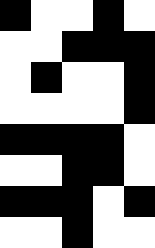[["black", "white", "white", "black", "white"], ["white", "white", "black", "black", "black"], ["white", "black", "white", "white", "black"], ["white", "white", "white", "white", "black"], ["black", "black", "black", "black", "white"], ["white", "white", "black", "black", "white"], ["black", "black", "black", "white", "black"], ["white", "white", "black", "white", "white"]]